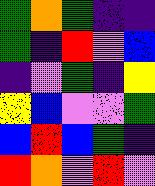[["green", "orange", "green", "indigo", "indigo"], ["green", "indigo", "red", "violet", "blue"], ["indigo", "violet", "green", "indigo", "yellow"], ["yellow", "blue", "violet", "violet", "green"], ["blue", "red", "blue", "green", "indigo"], ["red", "orange", "violet", "red", "violet"]]